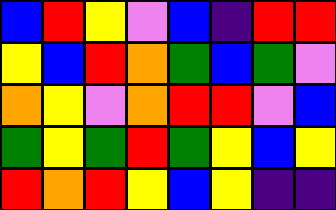[["blue", "red", "yellow", "violet", "blue", "indigo", "red", "red"], ["yellow", "blue", "red", "orange", "green", "blue", "green", "violet"], ["orange", "yellow", "violet", "orange", "red", "red", "violet", "blue"], ["green", "yellow", "green", "red", "green", "yellow", "blue", "yellow"], ["red", "orange", "red", "yellow", "blue", "yellow", "indigo", "indigo"]]